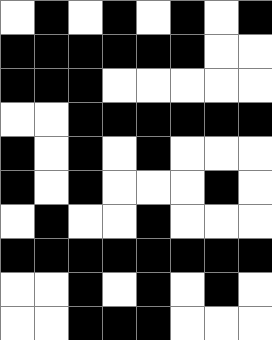[["white", "black", "white", "black", "white", "black", "white", "black"], ["black", "black", "black", "black", "black", "black", "white", "white"], ["black", "black", "black", "white", "white", "white", "white", "white"], ["white", "white", "black", "black", "black", "black", "black", "black"], ["black", "white", "black", "white", "black", "white", "white", "white"], ["black", "white", "black", "white", "white", "white", "black", "white"], ["white", "black", "white", "white", "black", "white", "white", "white"], ["black", "black", "black", "black", "black", "black", "black", "black"], ["white", "white", "black", "white", "black", "white", "black", "white"], ["white", "white", "black", "black", "black", "white", "white", "white"]]